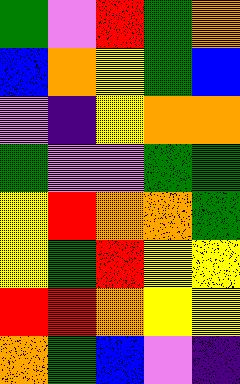[["green", "violet", "red", "green", "orange"], ["blue", "orange", "yellow", "green", "blue"], ["violet", "indigo", "yellow", "orange", "orange"], ["green", "violet", "violet", "green", "green"], ["yellow", "red", "orange", "orange", "green"], ["yellow", "green", "red", "yellow", "yellow"], ["red", "red", "orange", "yellow", "yellow"], ["orange", "green", "blue", "violet", "indigo"]]